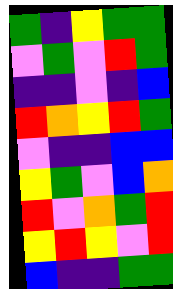[["green", "indigo", "yellow", "green", "green"], ["violet", "green", "violet", "red", "green"], ["indigo", "indigo", "violet", "indigo", "blue"], ["red", "orange", "yellow", "red", "green"], ["violet", "indigo", "indigo", "blue", "blue"], ["yellow", "green", "violet", "blue", "orange"], ["red", "violet", "orange", "green", "red"], ["yellow", "red", "yellow", "violet", "red"], ["blue", "indigo", "indigo", "green", "green"]]